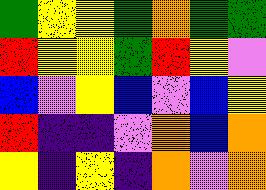[["green", "yellow", "yellow", "green", "orange", "green", "green"], ["red", "yellow", "yellow", "green", "red", "yellow", "violet"], ["blue", "violet", "yellow", "blue", "violet", "blue", "yellow"], ["red", "indigo", "indigo", "violet", "orange", "blue", "orange"], ["yellow", "indigo", "yellow", "indigo", "orange", "violet", "orange"]]